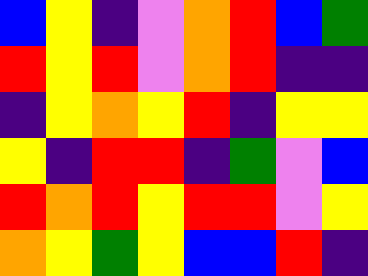[["blue", "yellow", "indigo", "violet", "orange", "red", "blue", "green"], ["red", "yellow", "red", "violet", "orange", "red", "indigo", "indigo"], ["indigo", "yellow", "orange", "yellow", "red", "indigo", "yellow", "yellow"], ["yellow", "indigo", "red", "red", "indigo", "green", "violet", "blue"], ["red", "orange", "red", "yellow", "red", "red", "violet", "yellow"], ["orange", "yellow", "green", "yellow", "blue", "blue", "red", "indigo"]]